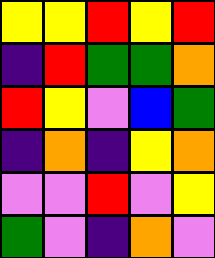[["yellow", "yellow", "red", "yellow", "red"], ["indigo", "red", "green", "green", "orange"], ["red", "yellow", "violet", "blue", "green"], ["indigo", "orange", "indigo", "yellow", "orange"], ["violet", "violet", "red", "violet", "yellow"], ["green", "violet", "indigo", "orange", "violet"]]